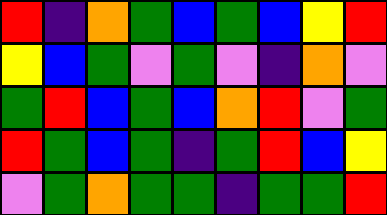[["red", "indigo", "orange", "green", "blue", "green", "blue", "yellow", "red"], ["yellow", "blue", "green", "violet", "green", "violet", "indigo", "orange", "violet"], ["green", "red", "blue", "green", "blue", "orange", "red", "violet", "green"], ["red", "green", "blue", "green", "indigo", "green", "red", "blue", "yellow"], ["violet", "green", "orange", "green", "green", "indigo", "green", "green", "red"]]